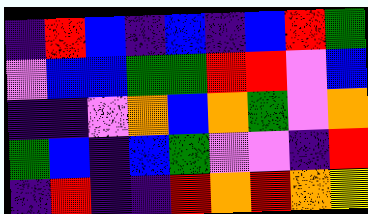[["indigo", "red", "blue", "indigo", "blue", "indigo", "blue", "red", "green"], ["violet", "blue", "blue", "green", "green", "red", "red", "violet", "blue"], ["indigo", "indigo", "violet", "orange", "blue", "orange", "green", "violet", "orange"], ["green", "blue", "indigo", "blue", "green", "violet", "violet", "indigo", "red"], ["indigo", "red", "indigo", "indigo", "red", "orange", "red", "orange", "yellow"]]